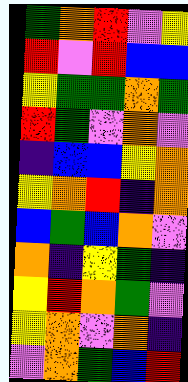[["green", "orange", "red", "violet", "yellow"], ["red", "violet", "red", "blue", "blue"], ["yellow", "green", "green", "orange", "green"], ["red", "green", "violet", "orange", "violet"], ["indigo", "blue", "blue", "yellow", "orange"], ["yellow", "orange", "red", "indigo", "orange"], ["blue", "green", "blue", "orange", "violet"], ["orange", "indigo", "yellow", "green", "indigo"], ["yellow", "red", "orange", "green", "violet"], ["yellow", "orange", "violet", "orange", "indigo"], ["violet", "orange", "green", "blue", "red"]]